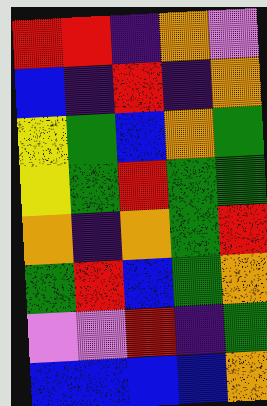[["red", "red", "indigo", "orange", "violet"], ["blue", "indigo", "red", "indigo", "orange"], ["yellow", "green", "blue", "orange", "green"], ["yellow", "green", "red", "green", "green"], ["orange", "indigo", "orange", "green", "red"], ["green", "red", "blue", "green", "orange"], ["violet", "violet", "red", "indigo", "green"], ["blue", "blue", "blue", "blue", "orange"]]